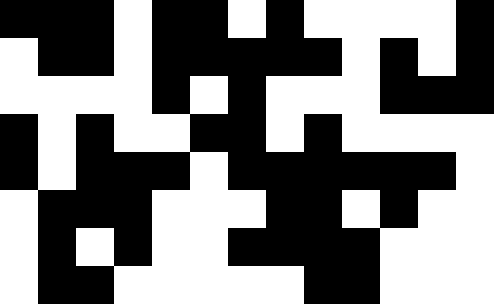[["black", "black", "black", "white", "black", "black", "white", "black", "white", "white", "white", "white", "black"], ["white", "black", "black", "white", "black", "black", "black", "black", "black", "white", "black", "white", "black"], ["white", "white", "white", "white", "black", "white", "black", "white", "white", "white", "black", "black", "black"], ["black", "white", "black", "white", "white", "black", "black", "white", "black", "white", "white", "white", "white"], ["black", "white", "black", "black", "black", "white", "black", "black", "black", "black", "black", "black", "white"], ["white", "black", "black", "black", "white", "white", "white", "black", "black", "white", "black", "white", "white"], ["white", "black", "white", "black", "white", "white", "black", "black", "black", "black", "white", "white", "white"], ["white", "black", "black", "white", "white", "white", "white", "white", "black", "black", "white", "white", "white"]]